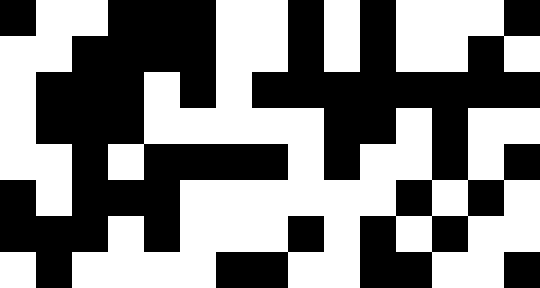[["black", "white", "white", "black", "black", "black", "white", "white", "black", "white", "black", "white", "white", "white", "black"], ["white", "white", "black", "black", "black", "black", "white", "white", "black", "white", "black", "white", "white", "black", "white"], ["white", "black", "black", "black", "white", "black", "white", "black", "black", "black", "black", "black", "black", "black", "black"], ["white", "black", "black", "black", "white", "white", "white", "white", "white", "black", "black", "white", "black", "white", "white"], ["white", "white", "black", "white", "black", "black", "black", "black", "white", "black", "white", "white", "black", "white", "black"], ["black", "white", "black", "black", "black", "white", "white", "white", "white", "white", "white", "black", "white", "black", "white"], ["black", "black", "black", "white", "black", "white", "white", "white", "black", "white", "black", "white", "black", "white", "white"], ["white", "black", "white", "white", "white", "white", "black", "black", "white", "white", "black", "black", "white", "white", "black"]]